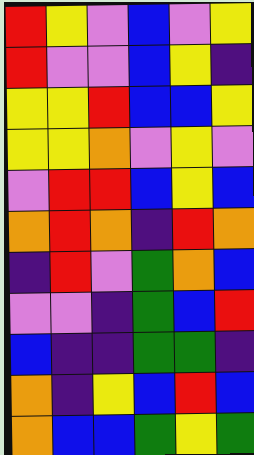[["red", "yellow", "violet", "blue", "violet", "yellow"], ["red", "violet", "violet", "blue", "yellow", "indigo"], ["yellow", "yellow", "red", "blue", "blue", "yellow"], ["yellow", "yellow", "orange", "violet", "yellow", "violet"], ["violet", "red", "red", "blue", "yellow", "blue"], ["orange", "red", "orange", "indigo", "red", "orange"], ["indigo", "red", "violet", "green", "orange", "blue"], ["violet", "violet", "indigo", "green", "blue", "red"], ["blue", "indigo", "indigo", "green", "green", "indigo"], ["orange", "indigo", "yellow", "blue", "red", "blue"], ["orange", "blue", "blue", "green", "yellow", "green"]]